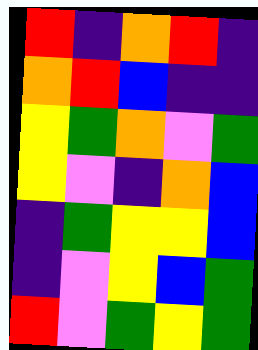[["red", "indigo", "orange", "red", "indigo"], ["orange", "red", "blue", "indigo", "indigo"], ["yellow", "green", "orange", "violet", "green"], ["yellow", "violet", "indigo", "orange", "blue"], ["indigo", "green", "yellow", "yellow", "blue"], ["indigo", "violet", "yellow", "blue", "green"], ["red", "violet", "green", "yellow", "green"]]